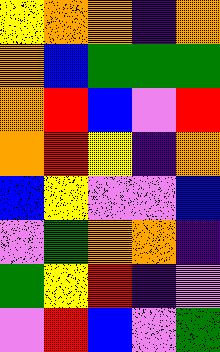[["yellow", "orange", "orange", "indigo", "orange"], ["orange", "blue", "green", "green", "green"], ["orange", "red", "blue", "violet", "red"], ["orange", "red", "yellow", "indigo", "orange"], ["blue", "yellow", "violet", "violet", "blue"], ["violet", "green", "orange", "orange", "indigo"], ["green", "yellow", "red", "indigo", "violet"], ["violet", "red", "blue", "violet", "green"]]